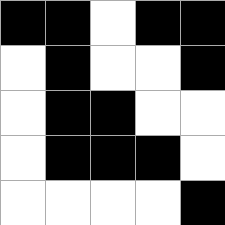[["black", "black", "white", "black", "black"], ["white", "black", "white", "white", "black"], ["white", "black", "black", "white", "white"], ["white", "black", "black", "black", "white"], ["white", "white", "white", "white", "black"]]